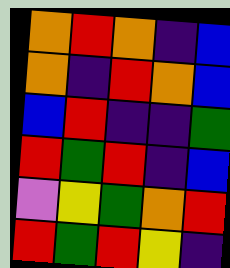[["orange", "red", "orange", "indigo", "blue"], ["orange", "indigo", "red", "orange", "blue"], ["blue", "red", "indigo", "indigo", "green"], ["red", "green", "red", "indigo", "blue"], ["violet", "yellow", "green", "orange", "red"], ["red", "green", "red", "yellow", "indigo"]]